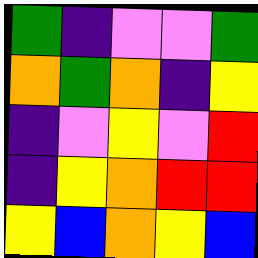[["green", "indigo", "violet", "violet", "green"], ["orange", "green", "orange", "indigo", "yellow"], ["indigo", "violet", "yellow", "violet", "red"], ["indigo", "yellow", "orange", "red", "red"], ["yellow", "blue", "orange", "yellow", "blue"]]